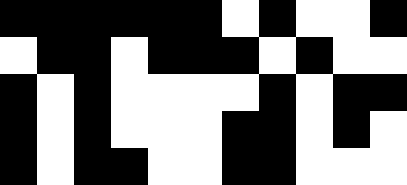[["black", "black", "black", "black", "black", "black", "white", "black", "white", "white", "black"], ["white", "black", "black", "white", "black", "black", "black", "white", "black", "white", "white"], ["black", "white", "black", "white", "white", "white", "white", "black", "white", "black", "black"], ["black", "white", "black", "white", "white", "white", "black", "black", "white", "black", "white"], ["black", "white", "black", "black", "white", "white", "black", "black", "white", "white", "white"]]